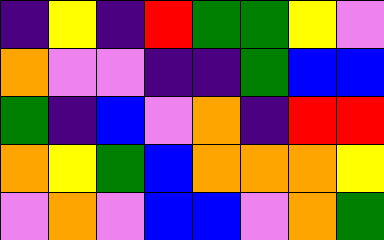[["indigo", "yellow", "indigo", "red", "green", "green", "yellow", "violet"], ["orange", "violet", "violet", "indigo", "indigo", "green", "blue", "blue"], ["green", "indigo", "blue", "violet", "orange", "indigo", "red", "red"], ["orange", "yellow", "green", "blue", "orange", "orange", "orange", "yellow"], ["violet", "orange", "violet", "blue", "blue", "violet", "orange", "green"]]